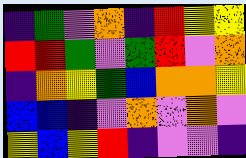[["indigo", "green", "violet", "orange", "indigo", "red", "yellow", "yellow"], ["red", "red", "green", "violet", "green", "red", "violet", "orange"], ["indigo", "orange", "yellow", "green", "blue", "orange", "orange", "yellow"], ["blue", "blue", "indigo", "violet", "orange", "violet", "orange", "violet"], ["yellow", "blue", "yellow", "red", "indigo", "violet", "violet", "indigo"]]